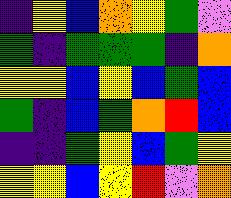[["indigo", "yellow", "blue", "orange", "yellow", "green", "violet"], ["green", "indigo", "green", "green", "green", "indigo", "orange"], ["yellow", "yellow", "blue", "yellow", "blue", "green", "blue"], ["green", "indigo", "blue", "green", "orange", "red", "blue"], ["indigo", "indigo", "green", "yellow", "blue", "green", "yellow"], ["yellow", "yellow", "blue", "yellow", "red", "violet", "orange"]]